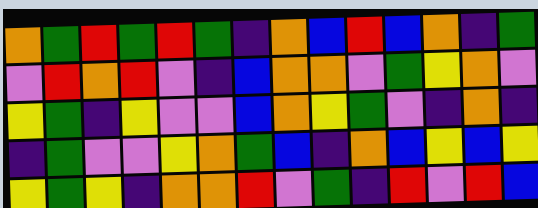[["orange", "green", "red", "green", "red", "green", "indigo", "orange", "blue", "red", "blue", "orange", "indigo", "green"], ["violet", "red", "orange", "red", "violet", "indigo", "blue", "orange", "orange", "violet", "green", "yellow", "orange", "violet"], ["yellow", "green", "indigo", "yellow", "violet", "violet", "blue", "orange", "yellow", "green", "violet", "indigo", "orange", "indigo"], ["indigo", "green", "violet", "violet", "yellow", "orange", "green", "blue", "indigo", "orange", "blue", "yellow", "blue", "yellow"], ["yellow", "green", "yellow", "indigo", "orange", "orange", "red", "violet", "green", "indigo", "red", "violet", "red", "blue"]]